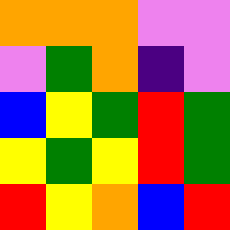[["orange", "orange", "orange", "violet", "violet"], ["violet", "green", "orange", "indigo", "violet"], ["blue", "yellow", "green", "red", "green"], ["yellow", "green", "yellow", "red", "green"], ["red", "yellow", "orange", "blue", "red"]]